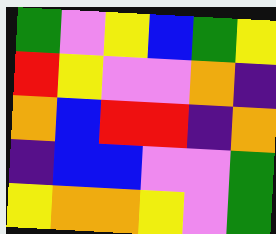[["green", "violet", "yellow", "blue", "green", "yellow"], ["red", "yellow", "violet", "violet", "orange", "indigo"], ["orange", "blue", "red", "red", "indigo", "orange"], ["indigo", "blue", "blue", "violet", "violet", "green"], ["yellow", "orange", "orange", "yellow", "violet", "green"]]